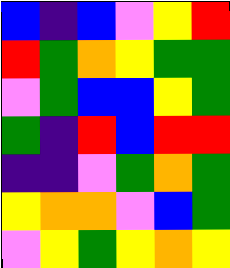[["blue", "indigo", "blue", "violet", "yellow", "red"], ["red", "green", "orange", "yellow", "green", "green"], ["violet", "green", "blue", "blue", "yellow", "green"], ["green", "indigo", "red", "blue", "red", "red"], ["indigo", "indigo", "violet", "green", "orange", "green"], ["yellow", "orange", "orange", "violet", "blue", "green"], ["violet", "yellow", "green", "yellow", "orange", "yellow"]]